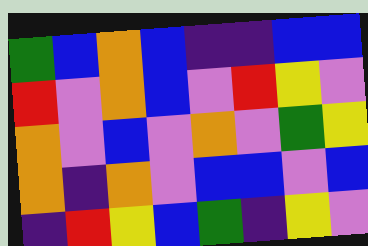[["green", "blue", "orange", "blue", "indigo", "indigo", "blue", "blue"], ["red", "violet", "orange", "blue", "violet", "red", "yellow", "violet"], ["orange", "violet", "blue", "violet", "orange", "violet", "green", "yellow"], ["orange", "indigo", "orange", "violet", "blue", "blue", "violet", "blue"], ["indigo", "red", "yellow", "blue", "green", "indigo", "yellow", "violet"]]